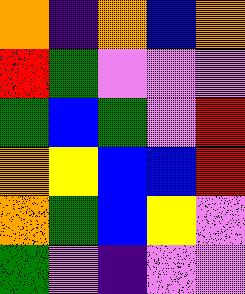[["orange", "indigo", "orange", "blue", "orange"], ["red", "green", "violet", "violet", "violet"], ["green", "blue", "green", "violet", "red"], ["orange", "yellow", "blue", "blue", "red"], ["orange", "green", "blue", "yellow", "violet"], ["green", "violet", "indigo", "violet", "violet"]]